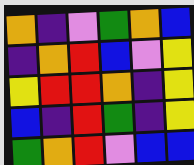[["orange", "indigo", "violet", "green", "orange", "blue"], ["indigo", "orange", "red", "blue", "violet", "yellow"], ["yellow", "red", "red", "orange", "indigo", "yellow"], ["blue", "indigo", "red", "green", "indigo", "yellow"], ["green", "orange", "red", "violet", "blue", "blue"]]